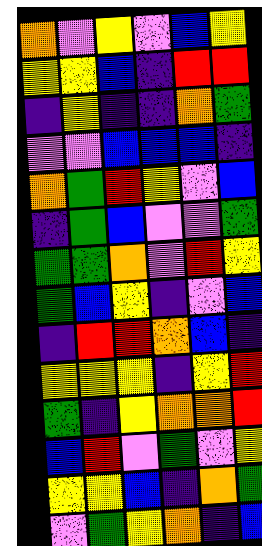[["orange", "violet", "yellow", "violet", "blue", "yellow"], ["yellow", "yellow", "blue", "indigo", "red", "red"], ["indigo", "yellow", "indigo", "indigo", "orange", "green"], ["violet", "violet", "blue", "blue", "blue", "indigo"], ["orange", "green", "red", "yellow", "violet", "blue"], ["indigo", "green", "blue", "violet", "violet", "green"], ["green", "green", "orange", "violet", "red", "yellow"], ["green", "blue", "yellow", "indigo", "violet", "blue"], ["indigo", "red", "red", "orange", "blue", "indigo"], ["yellow", "yellow", "yellow", "indigo", "yellow", "red"], ["green", "indigo", "yellow", "orange", "orange", "red"], ["blue", "red", "violet", "green", "violet", "yellow"], ["yellow", "yellow", "blue", "indigo", "orange", "green"], ["violet", "green", "yellow", "orange", "indigo", "blue"]]